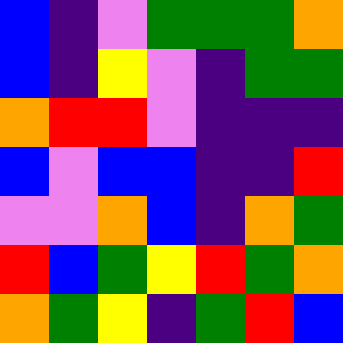[["blue", "indigo", "violet", "green", "green", "green", "orange"], ["blue", "indigo", "yellow", "violet", "indigo", "green", "green"], ["orange", "red", "red", "violet", "indigo", "indigo", "indigo"], ["blue", "violet", "blue", "blue", "indigo", "indigo", "red"], ["violet", "violet", "orange", "blue", "indigo", "orange", "green"], ["red", "blue", "green", "yellow", "red", "green", "orange"], ["orange", "green", "yellow", "indigo", "green", "red", "blue"]]